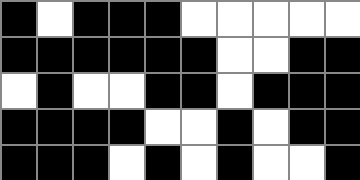[["black", "white", "black", "black", "black", "white", "white", "white", "white", "white"], ["black", "black", "black", "black", "black", "black", "white", "white", "black", "black"], ["white", "black", "white", "white", "black", "black", "white", "black", "black", "black"], ["black", "black", "black", "black", "white", "white", "black", "white", "black", "black"], ["black", "black", "black", "white", "black", "white", "black", "white", "white", "black"]]